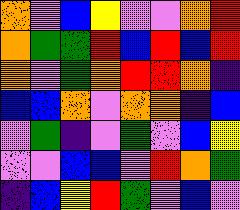[["orange", "violet", "blue", "yellow", "violet", "violet", "orange", "red"], ["orange", "green", "green", "red", "blue", "red", "blue", "red"], ["orange", "violet", "green", "orange", "red", "red", "orange", "indigo"], ["blue", "blue", "orange", "violet", "orange", "orange", "indigo", "blue"], ["violet", "green", "indigo", "violet", "green", "violet", "blue", "yellow"], ["violet", "violet", "blue", "blue", "violet", "red", "orange", "green"], ["indigo", "blue", "yellow", "red", "green", "violet", "blue", "violet"]]